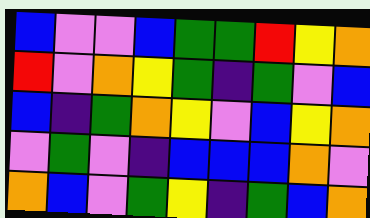[["blue", "violet", "violet", "blue", "green", "green", "red", "yellow", "orange"], ["red", "violet", "orange", "yellow", "green", "indigo", "green", "violet", "blue"], ["blue", "indigo", "green", "orange", "yellow", "violet", "blue", "yellow", "orange"], ["violet", "green", "violet", "indigo", "blue", "blue", "blue", "orange", "violet"], ["orange", "blue", "violet", "green", "yellow", "indigo", "green", "blue", "orange"]]